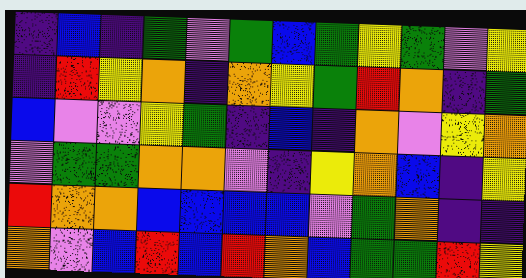[["indigo", "blue", "indigo", "green", "violet", "green", "blue", "green", "yellow", "green", "violet", "yellow"], ["indigo", "red", "yellow", "orange", "indigo", "orange", "yellow", "green", "red", "orange", "indigo", "green"], ["blue", "violet", "violet", "yellow", "green", "indigo", "blue", "indigo", "orange", "violet", "yellow", "orange"], ["violet", "green", "green", "orange", "orange", "violet", "indigo", "yellow", "orange", "blue", "indigo", "yellow"], ["red", "orange", "orange", "blue", "blue", "blue", "blue", "violet", "green", "orange", "indigo", "indigo"], ["orange", "violet", "blue", "red", "blue", "red", "orange", "blue", "green", "green", "red", "yellow"]]